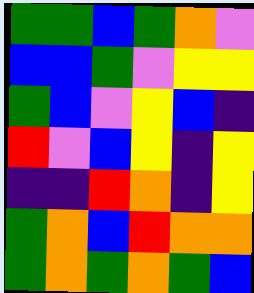[["green", "green", "blue", "green", "orange", "violet"], ["blue", "blue", "green", "violet", "yellow", "yellow"], ["green", "blue", "violet", "yellow", "blue", "indigo"], ["red", "violet", "blue", "yellow", "indigo", "yellow"], ["indigo", "indigo", "red", "orange", "indigo", "yellow"], ["green", "orange", "blue", "red", "orange", "orange"], ["green", "orange", "green", "orange", "green", "blue"]]